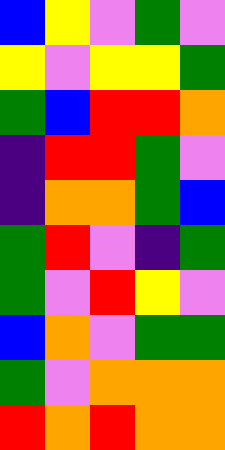[["blue", "yellow", "violet", "green", "violet"], ["yellow", "violet", "yellow", "yellow", "green"], ["green", "blue", "red", "red", "orange"], ["indigo", "red", "red", "green", "violet"], ["indigo", "orange", "orange", "green", "blue"], ["green", "red", "violet", "indigo", "green"], ["green", "violet", "red", "yellow", "violet"], ["blue", "orange", "violet", "green", "green"], ["green", "violet", "orange", "orange", "orange"], ["red", "orange", "red", "orange", "orange"]]